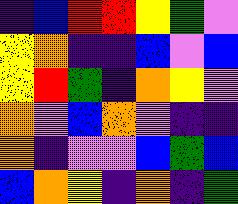[["indigo", "blue", "red", "red", "yellow", "green", "violet"], ["yellow", "orange", "indigo", "indigo", "blue", "violet", "blue"], ["yellow", "red", "green", "indigo", "orange", "yellow", "violet"], ["orange", "violet", "blue", "orange", "violet", "indigo", "indigo"], ["orange", "indigo", "violet", "violet", "blue", "green", "blue"], ["blue", "orange", "yellow", "indigo", "orange", "indigo", "green"]]